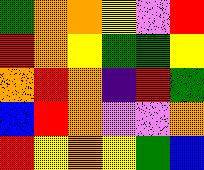[["green", "orange", "orange", "yellow", "violet", "red"], ["red", "orange", "yellow", "green", "green", "yellow"], ["orange", "red", "orange", "indigo", "red", "green"], ["blue", "red", "orange", "violet", "violet", "orange"], ["red", "yellow", "orange", "yellow", "green", "blue"]]